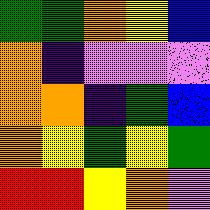[["green", "green", "orange", "yellow", "blue"], ["orange", "indigo", "violet", "violet", "violet"], ["orange", "orange", "indigo", "green", "blue"], ["orange", "yellow", "green", "yellow", "green"], ["red", "red", "yellow", "orange", "violet"]]